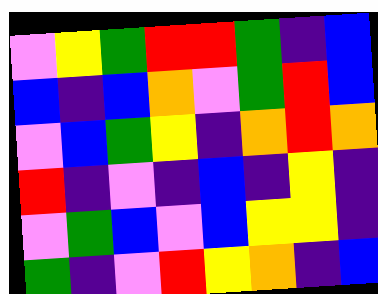[["violet", "yellow", "green", "red", "red", "green", "indigo", "blue"], ["blue", "indigo", "blue", "orange", "violet", "green", "red", "blue"], ["violet", "blue", "green", "yellow", "indigo", "orange", "red", "orange"], ["red", "indigo", "violet", "indigo", "blue", "indigo", "yellow", "indigo"], ["violet", "green", "blue", "violet", "blue", "yellow", "yellow", "indigo"], ["green", "indigo", "violet", "red", "yellow", "orange", "indigo", "blue"]]